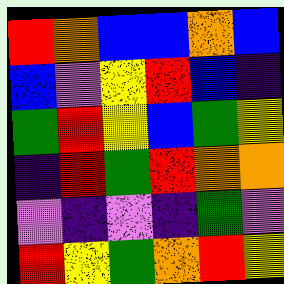[["red", "orange", "blue", "blue", "orange", "blue"], ["blue", "violet", "yellow", "red", "blue", "indigo"], ["green", "red", "yellow", "blue", "green", "yellow"], ["indigo", "red", "green", "red", "orange", "orange"], ["violet", "indigo", "violet", "indigo", "green", "violet"], ["red", "yellow", "green", "orange", "red", "yellow"]]